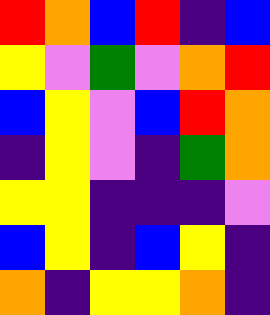[["red", "orange", "blue", "red", "indigo", "blue"], ["yellow", "violet", "green", "violet", "orange", "red"], ["blue", "yellow", "violet", "blue", "red", "orange"], ["indigo", "yellow", "violet", "indigo", "green", "orange"], ["yellow", "yellow", "indigo", "indigo", "indigo", "violet"], ["blue", "yellow", "indigo", "blue", "yellow", "indigo"], ["orange", "indigo", "yellow", "yellow", "orange", "indigo"]]